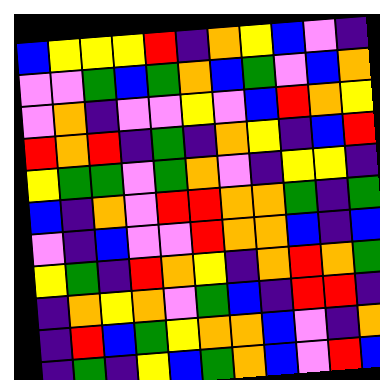[["blue", "yellow", "yellow", "yellow", "red", "indigo", "orange", "yellow", "blue", "violet", "indigo"], ["violet", "violet", "green", "blue", "green", "orange", "blue", "green", "violet", "blue", "orange"], ["violet", "orange", "indigo", "violet", "violet", "yellow", "violet", "blue", "red", "orange", "yellow"], ["red", "orange", "red", "indigo", "green", "indigo", "orange", "yellow", "indigo", "blue", "red"], ["yellow", "green", "green", "violet", "green", "orange", "violet", "indigo", "yellow", "yellow", "indigo"], ["blue", "indigo", "orange", "violet", "red", "red", "orange", "orange", "green", "indigo", "green"], ["violet", "indigo", "blue", "violet", "violet", "red", "orange", "orange", "blue", "indigo", "blue"], ["yellow", "green", "indigo", "red", "orange", "yellow", "indigo", "orange", "red", "orange", "green"], ["indigo", "orange", "yellow", "orange", "violet", "green", "blue", "indigo", "red", "red", "indigo"], ["indigo", "red", "blue", "green", "yellow", "orange", "orange", "blue", "violet", "indigo", "orange"], ["indigo", "green", "indigo", "yellow", "blue", "green", "orange", "blue", "violet", "red", "blue"]]